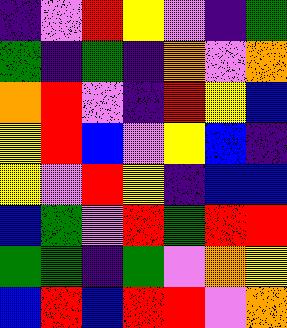[["indigo", "violet", "red", "yellow", "violet", "indigo", "green"], ["green", "indigo", "green", "indigo", "orange", "violet", "orange"], ["orange", "red", "violet", "indigo", "red", "yellow", "blue"], ["yellow", "red", "blue", "violet", "yellow", "blue", "indigo"], ["yellow", "violet", "red", "yellow", "indigo", "blue", "blue"], ["blue", "green", "violet", "red", "green", "red", "red"], ["green", "green", "indigo", "green", "violet", "orange", "yellow"], ["blue", "red", "blue", "red", "red", "violet", "orange"]]